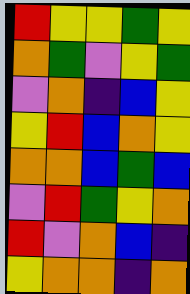[["red", "yellow", "yellow", "green", "yellow"], ["orange", "green", "violet", "yellow", "green"], ["violet", "orange", "indigo", "blue", "yellow"], ["yellow", "red", "blue", "orange", "yellow"], ["orange", "orange", "blue", "green", "blue"], ["violet", "red", "green", "yellow", "orange"], ["red", "violet", "orange", "blue", "indigo"], ["yellow", "orange", "orange", "indigo", "orange"]]